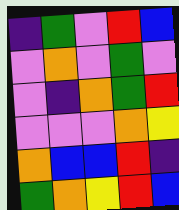[["indigo", "green", "violet", "red", "blue"], ["violet", "orange", "violet", "green", "violet"], ["violet", "indigo", "orange", "green", "red"], ["violet", "violet", "violet", "orange", "yellow"], ["orange", "blue", "blue", "red", "indigo"], ["green", "orange", "yellow", "red", "blue"]]